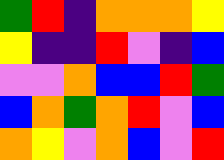[["green", "red", "indigo", "orange", "orange", "orange", "yellow"], ["yellow", "indigo", "indigo", "red", "violet", "indigo", "blue"], ["violet", "violet", "orange", "blue", "blue", "red", "green"], ["blue", "orange", "green", "orange", "red", "violet", "blue"], ["orange", "yellow", "violet", "orange", "blue", "violet", "red"]]